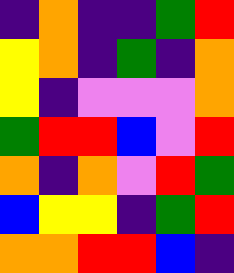[["indigo", "orange", "indigo", "indigo", "green", "red"], ["yellow", "orange", "indigo", "green", "indigo", "orange"], ["yellow", "indigo", "violet", "violet", "violet", "orange"], ["green", "red", "red", "blue", "violet", "red"], ["orange", "indigo", "orange", "violet", "red", "green"], ["blue", "yellow", "yellow", "indigo", "green", "red"], ["orange", "orange", "red", "red", "blue", "indigo"]]